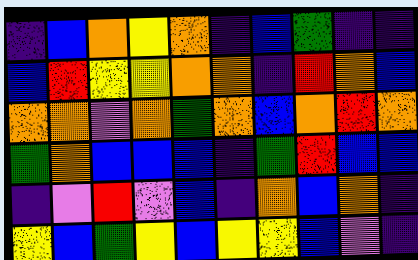[["indigo", "blue", "orange", "yellow", "orange", "indigo", "blue", "green", "indigo", "indigo"], ["blue", "red", "yellow", "yellow", "orange", "orange", "indigo", "red", "orange", "blue"], ["orange", "orange", "violet", "orange", "green", "orange", "blue", "orange", "red", "orange"], ["green", "orange", "blue", "blue", "blue", "indigo", "green", "red", "blue", "blue"], ["indigo", "violet", "red", "violet", "blue", "indigo", "orange", "blue", "orange", "indigo"], ["yellow", "blue", "green", "yellow", "blue", "yellow", "yellow", "blue", "violet", "indigo"]]